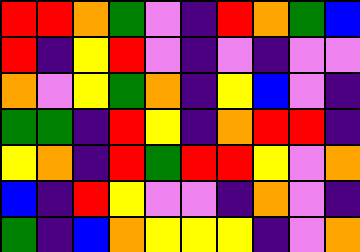[["red", "red", "orange", "green", "violet", "indigo", "red", "orange", "green", "blue"], ["red", "indigo", "yellow", "red", "violet", "indigo", "violet", "indigo", "violet", "violet"], ["orange", "violet", "yellow", "green", "orange", "indigo", "yellow", "blue", "violet", "indigo"], ["green", "green", "indigo", "red", "yellow", "indigo", "orange", "red", "red", "indigo"], ["yellow", "orange", "indigo", "red", "green", "red", "red", "yellow", "violet", "orange"], ["blue", "indigo", "red", "yellow", "violet", "violet", "indigo", "orange", "violet", "indigo"], ["green", "indigo", "blue", "orange", "yellow", "yellow", "yellow", "indigo", "violet", "orange"]]